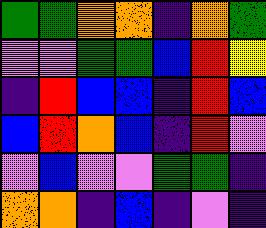[["green", "green", "orange", "orange", "indigo", "orange", "green"], ["violet", "violet", "green", "green", "blue", "red", "yellow"], ["indigo", "red", "blue", "blue", "indigo", "red", "blue"], ["blue", "red", "orange", "blue", "indigo", "red", "violet"], ["violet", "blue", "violet", "violet", "green", "green", "indigo"], ["orange", "orange", "indigo", "blue", "indigo", "violet", "indigo"]]